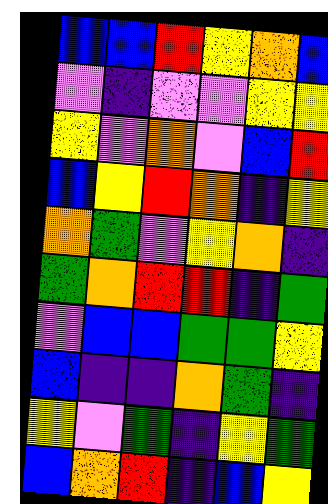[["blue", "blue", "red", "yellow", "orange", "blue"], ["violet", "indigo", "violet", "violet", "yellow", "yellow"], ["yellow", "violet", "orange", "violet", "blue", "red"], ["blue", "yellow", "red", "orange", "indigo", "yellow"], ["orange", "green", "violet", "yellow", "orange", "indigo"], ["green", "orange", "red", "red", "indigo", "green"], ["violet", "blue", "blue", "green", "green", "yellow"], ["blue", "indigo", "indigo", "orange", "green", "indigo"], ["yellow", "violet", "green", "indigo", "yellow", "green"], ["blue", "orange", "red", "indigo", "blue", "yellow"]]